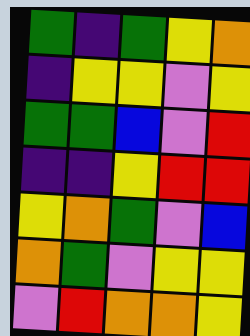[["green", "indigo", "green", "yellow", "orange"], ["indigo", "yellow", "yellow", "violet", "yellow"], ["green", "green", "blue", "violet", "red"], ["indigo", "indigo", "yellow", "red", "red"], ["yellow", "orange", "green", "violet", "blue"], ["orange", "green", "violet", "yellow", "yellow"], ["violet", "red", "orange", "orange", "yellow"]]